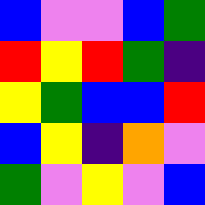[["blue", "violet", "violet", "blue", "green"], ["red", "yellow", "red", "green", "indigo"], ["yellow", "green", "blue", "blue", "red"], ["blue", "yellow", "indigo", "orange", "violet"], ["green", "violet", "yellow", "violet", "blue"]]